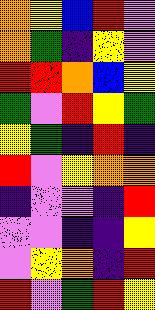[["orange", "yellow", "blue", "red", "violet"], ["orange", "green", "indigo", "yellow", "violet"], ["red", "red", "orange", "blue", "yellow"], ["green", "violet", "red", "yellow", "green"], ["yellow", "green", "indigo", "red", "indigo"], ["red", "violet", "yellow", "orange", "orange"], ["indigo", "violet", "violet", "indigo", "red"], ["violet", "violet", "indigo", "indigo", "yellow"], ["violet", "yellow", "orange", "indigo", "red"], ["red", "violet", "green", "red", "yellow"]]